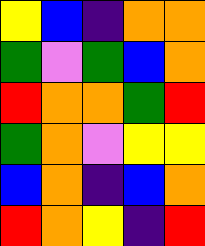[["yellow", "blue", "indigo", "orange", "orange"], ["green", "violet", "green", "blue", "orange"], ["red", "orange", "orange", "green", "red"], ["green", "orange", "violet", "yellow", "yellow"], ["blue", "orange", "indigo", "blue", "orange"], ["red", "orange", "yellow", "indigo", "red"]]